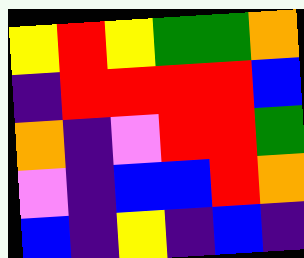[["yellow", "red", "yellow", "green", "green", "orange"], ["indigo", "red", "red", "red", "red", "blue"], ["orange", "indigo", "violet", "red", "red", "green"], ["violet", "indigo", "blue", "blue", "red", "orange"], ["blue", "indigo", "yellow", "indigo", "blue", "indigo"]]